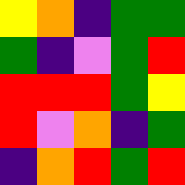[["yellow", "orange", "indigo", "green", "green"], ["green", "indigo", "violet", "green", "red"], ["red", "red", "red", "green", "yellow"], ["red", "violet", "orange", "indigo", "green"], ["indigo", "orange", "red", "green", "red"]]